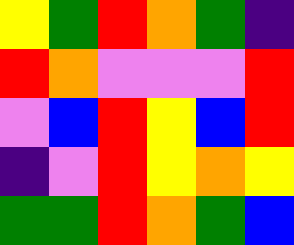[["yellow", "green", "red", "orange", "green", "indigo"], ["red", "orange", "violet", "violet", "violet", "red"], ["violet", "blue", "red", "yellow", "blue", "red"], ["indigo", "violet", "red", "yellow", "orange", "yellow"], ["green", "green", "red", "orange", "green", "blue"]]